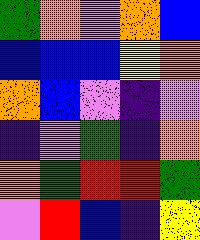[["green", "orange", "violet", "orange", "blue"], ["blue", "blue", "blue", "yellow", "orange"], ["orange", "blue", "violet", "indigo", "violet"], ["indigo", "violet", "green", "indigo", "orange"], ["orange", "green", "red", "red", "green"], ["violet", "red", "blue", "indigo", "yellow"]]